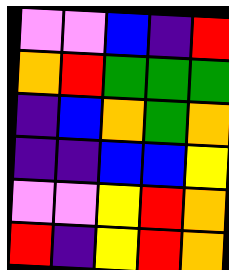[["violet", "violet", "blue", "indigo", "red"], ["orange", "red", "green", "green", "green"], ["indigo", "blue", "orange", "green", "orange"], ["indigo", "indigo", "blue", "blue", "yellow"], ["violet", "violet", "yellow", "red", "orange"], ["red", "indigo", "yellow", "red", "orange"]]